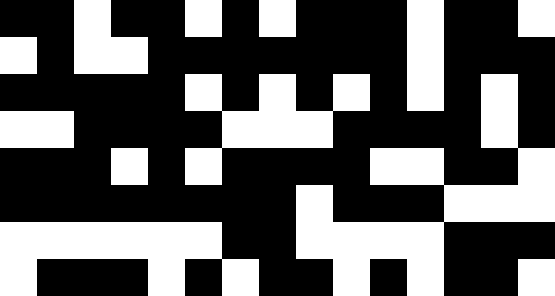[["black", "black", "white", "black", "black", "white", "black", "white", "black", "black", "black", "white", "black", "black", "white"], ["white", "black", "white", "white", "black", "black", "black", "black", "black", "black", "black", "white", "black", "black", "black"], ["black", "black", "black", "black", "black", "white", "black", "white", "black", "white", "black", "white", "black", "white", "black"], ["white", "white", "black", "black", "black", "black", "white", "white", "white", "black", "black", "black", "black", "white", "black"], ["black", "black", "black", "white", "black", "white", "black", "black", "black", "black", "white", "white", "black", "black", "white"], ["black", "black", "black", "black", "black", "black", "black", "black", "white", "black", "black", "black", "white", "white", "white"], ["white", "white", "white", "white", "white", "white", "black", "black", "white", "white", "white", "white", "black", "black", "black"], ["white", "black", "black", "black", "white", "black", "white", "black", "black", "white", "black", "white", "black", "black", "white"]]